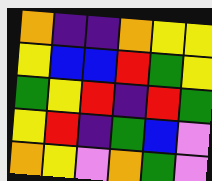[["orange", "indigo", "indigo", "orange", "yellow", "yellow"], ["yellow", "blue", "blue", "red", "green", "yellow"], ["green", "yellow", "red", "indigo", "red", "green"], ["yellow", "red", "indigo", "green", "blue", "violet"], ["orange", "yellow", "violet", "orange", "green", "violet"]]